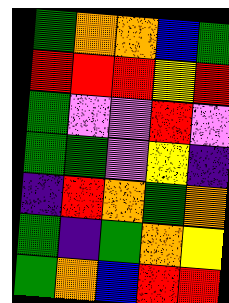[["green", "orange", "orange", "blue", "green"], ["red", "red", "red", "yellow", "red"], ["green", "violet", "violet", "red", "violet"], ["green", "green", "violet", "yellow", "indigo"], ["indigo", "red", "orange", "green", "orange"], ["green", "indigo", "green", "orange", "yellow"], ["green", "orange", "blue", "red", "red"]]